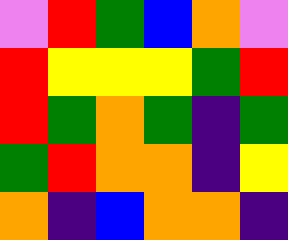[["violet", "red", "green", "blue", "orange", "violet"], ["red", "yellow", "yellow", "yellow", "green", "red"], ["red", "green", "orange", "green", "indigo", "green"], ["green", "red", "orange", "orange", "indigo", "yellow"], ["orange", "indigo", "blue", "orange", "orange", "indigo"]]